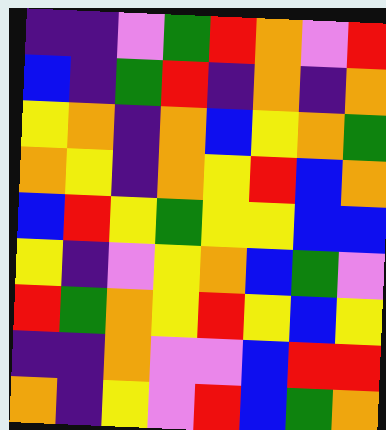[["indigo", "indigo", "violet", "green", "red", "orange", "violet", "red"], ["blue", "indigo", "green", "red", "indigo", "orange", "indigo", "orange"], ["yellow", "orange", "indigo", "orange", "blue", "yellow", "orange", "green"], ["orange", "yellow", "indigo", "orange", "yellow", "red", "blue", "orange"], ["blue", "red", "yellow", "green", "yellow", "yellow", "blue", "blue"], ["yellow", "indigo", "violet", "yellow", "orange", "blue", "green", "violet"], ["red", "green", "orange", "yellow", "red", "yellow", "blue", "yellow"], ["indigo", "indigo", "orange", "violet", "violet", "blue", "red", "red"], ["orange", "indigo", "yellow", "violet", "red", "blue", "green", "orange"]]